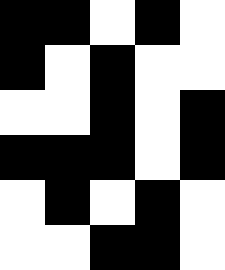[["black", "black", "white", "black", "white"], ["black", "white", "black", "white", "white"], ["white", "white", "black", "white", "black"], ["black", "black", "black", "white", "black"], ["white", "black", "white", "black", "white"], ["white", "white", "black", "black", "white"]]